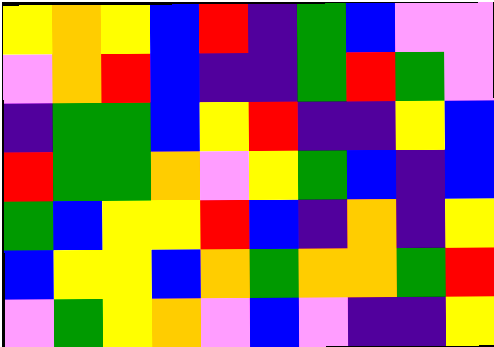[["yellow", "orange", "yellow", "blue", "red", "indigo", "green", "blue", "violet", "violet"], ["violet", "orange", "red", "blue", "indigo", "indigo", "green", "red", "green", "violet"], ["indigo", "green", "green", "blue", "yellow", "red", "indigo", "indigo", "yellow", "blue"], ["red", "green", "green", "orange", "violet", "yellow", "green", "blue", "indigo", "blue"], ["green", "blue", "yellow", "yellow", "red", "blue", "indigo", "orange", "indigo", "yellow"], ["blue", "yellow", "yellow", "blue", "orange", "green", "orange", "orange", "green", "red"], ["violet", "green", "yellow", "orange", "violet", "blue", "violet", "indigo", "indigo", "yellow"]]